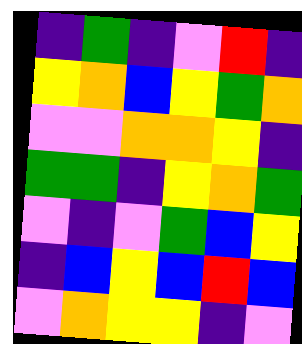[["indigo", "green", "indigo", "violet", "red", "indigo"], ["yellow", "orange", "blue", "yellow", "green", "orange"], ["violet", "violet", "orange", "orange", "yellow", "indigo"], ["green", "green", "indigo", "yellow", "orange", "green"], ["violet", "indigo", "violet", "green", "blue", "yellow"], ["indigo", "blue", "yellow", "blue", "red", "blue"], ["violet", "orange", "yellow", "yellow", "indigo", "violet"]]